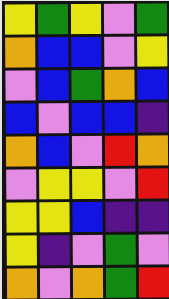[["yellow", "green", "yellow", "violet", "green"], ["orange", "blue", "blue", "violet", "yellow"], ["violet", "blue", "green", "orange", "blue"], ["blue", "violet", "blue", "blue", "indigo"], ["orange", "blue", "violet", "red", "orange"], ["violet", "yellow", "yellow", "violet", "red"], ["yellow", "yellow", "blue", "indigo", "indigo"], ["yellow", "indigo", "violet", "green", "violet"], ["orange", "violet", "orange", "green", "red"]]